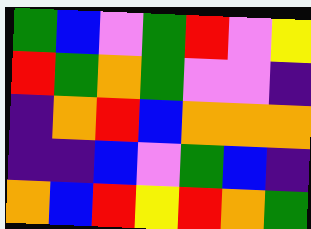[["green", "blue", "violet", "green", "red", "violet", "yellow"], ["red", "green", "orange", "green", "violet", "violet", "indigo"], ["indigo", "orange", "red", "blue", "orange", "orange", "orange"], ["indigo", "indigo", "blue", "violet", "green", "blue", "indigo"], ["orange", "blue", "red", "yellow", "red", "orange", "green"]]